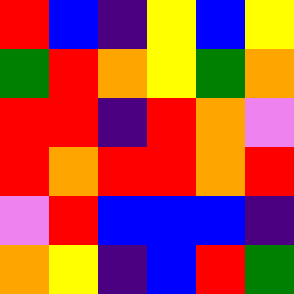[["red", "blue", "indigo", "yellow", "blue", "yellow"], ["green", "red", "orange", "yellow", "green", "orange"], ["red", "red", "indigo", "red", "orange", "violet"], ["red", "orange", "red", "red", "orange", "red"], ["violet", "red", "blue", "blue", "blue", "indigo"], ["orange", "yellow", "indigo", "blue", "red", "green"]]